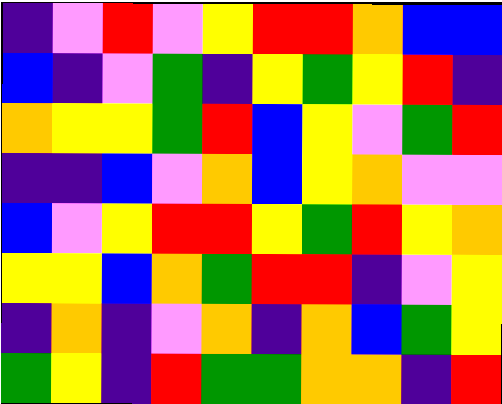[["indigo", "violet", "red", "violet", "yellow", "red", "red", "orange", "blue", "blue"], ["blue", "indigo", "violet", "green", "indigo", "yellow", "green", "yellow", "red", "indigo"], ["orange", "yellow", "yellow", "green", "red", "blue", "yellow", "violet", "green", "red"], ["indigo", "indigo", "blue", "violet", "orange", "blue", "yellow", "orange", "violet", "violet"], ["blue", "violet", "yellow", "red", "red", "yellow", "green", "red", "yellow", "orange"], ["yellow", "yellow", "blue", "orange", "green", "red", "red", "indigo", "violet", "yellow"], ["indigo", "orange", "indigo", "violet", "orange", "indigo", "orange", "blue", "green", "yellow"], ["green", "yellow", "indigo", "red", "green", "green", "orange", "orange", "indigo", "red"]]